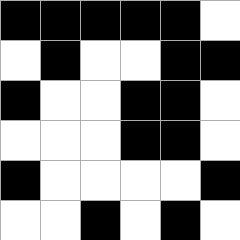[["black", "black", "black", "black", "black", "white"], ["white", "black", "white", "white", "black", "black"], ["black", "white", "white", "black", "black", "white"], ["white", "white", "white", "black", "black", "white"], ["black", "white", "white", "white", "white", "black"], ["white", "white", "black", "white", "black", "white"]]